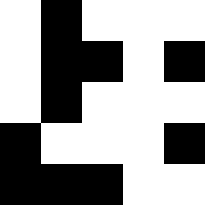[["white", "black", "white", "white", "white"], ["white", "black", "black", "white", "black"], ["white", "black", "white", "white", "white"], ["black", "white", "white", "white", "black"], ["black", "black", "black", "white", "white"]]